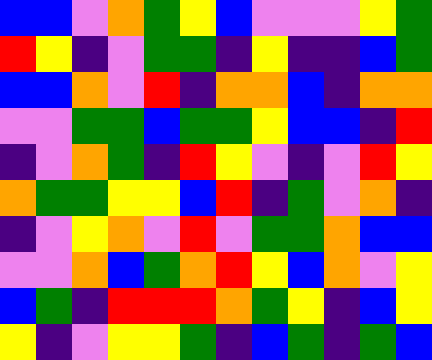[["blue", "blue", "violet", "orange", "green", "yellow", "blue", "violet", "violet", "violet", "yellow", "green"], ["red", "yellow", "indigo", "violet", "green", "green", "indigo", "yellow", "indigo", "indigo", "blue", "green"], ["blue", "blue", "orange", "violet", "red", "indigo", "orange", "orange", "blue", "indigo", "orange", "orange"], ["violet", "violet", "green", "green", "blue", "green", "green", "yellow", "blue", "blue", "indigo", "red"], ["indigo", "violet", "orange", "green", "indigo", "red", "yellow", "violet", "indigo", "violet", "red", "yellow"], ["orange", "green", "green", "yellow", "yellow", "blue", "red", "indigo", "green", "violet", "orange", "indigo"], ["indigo", "violet", "yellow", "orange", "violet", "red", "violet", "green", "green", "orange", "blue", "blue"], ["violet", "violet", "orange", "blue", "green", "orange", "red", "yellow", "blue", "orange", "violet", "yellow"], ["blue", "green", "indigo", "red", "red", "red", "orange", "green", "yellow", "indigo", "blue", "yellow"], ["yellow", "indigo", "violet", "yellow", "yellow", "green", "indigo", "blue", "green", "indigo", "green", "blue"]]